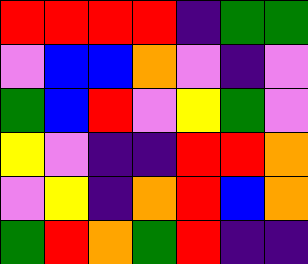[["red", "red", "red", "red", "indigo", "green", "green"], ["violet", "blue", "blue", "orange", "violet", "indigo", "violet"], ["green", "blue", "red", "violet", "yellow", "green", "violet"], ["yellow", "violet", "indigo", "indigo", "red", "red", "orange"], ["violet", "yellow", "indigo", "orange", "red", "blue", "orange"], ["green", "red", "orange", "green", "red", "indigo", "indigo"]]